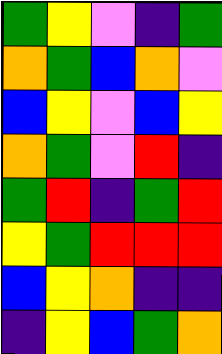[["green", "yellow", "violet", "indigo", "green"], ["orange", "green", "blue", "orange", "violet"], ["blue", "yellow", "violet", "blue", "yellow"], ["orange", "green", "violet", "red", "indigo"], ["green", "red", "indigo", "green", "red"], ["yellow", "green", "red", "red", "red"], ["blue", "yellow", "orange", "indigo", "indigo"], ["indigo", "yellow", "blue", "green", "orange"]]